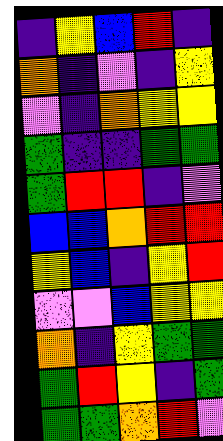[["indigo", "yellow", "blue", "red", "indigo"], ["orange", "indigo", "violet", "indigo", "yellow"], ["violet", "indigo", "orange", "yellow", "yellow"], ["green", "indigo", "indigo", "green", "green"], ["green", "red", "red", "indigo", "violet"], ["blue", "blue", "orange", "red", "red"], ["yellow", "blue", "indigo", "yellow", "red"], ["violet", "violet", "blue", "yellow", "yellow"], ["orange", "indigo", "yellow", "green", "green"], ["green", "red", "yellow", "indigo", "green"], ["green", "green", "orange", "red", "violet"]]